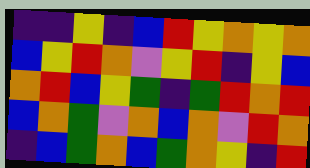[["indigo", "indigo", "yellow", "indigo", "blue", "red", "yellow", "orange", "yellow", "orange"], ["blue", "yellow", "red", "orange", "violet", "yellow", "red", "indigo", "yellow", "blue"], ["orange", "red", "blue", "yellow", "green", "indigo", "green", "red", "orange", "red"], ["blue", "orange", "green", "violet", "orange", "blue", "orange", "violet", "red", "orange"], ["indigo", "blue", "green", "orange", "blue", "green", "orange", "yellow", "indigo", "red"]]